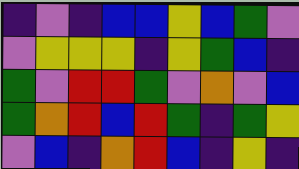[["indigo", "violet", "indigo", "blue", "blue", "yellow", "blue", "green", "violet"], ["violet", "yellow", "yellow", "yellow", "indigo", "yellow", "green", "blue", "indigo"], ["green", "violet", "red", "red", "green", "violet", "orange", "violet", "blue"], ["green", "orange", "red", "blue", "red", "green", "indigo", "green", "yellow"], ["violet", "blue", "indigo", "orange", "red", "blue", "indigo", "yellow", "indigo"]]